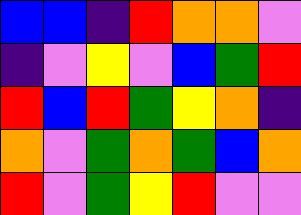[["blue", "blue", "indigo", "red", "orange", "orange", "violet"], ["indigo", "violet", "yellow", "violet", "blue", "green", "red"], ["red", "blue", "red", "green", "yellow", "orange", "indigo"], ["orange", "violet", "green", "orange", "green", "blue", "orange"], ["red", "violet", "green", "yellow", "red", "violet", "violet"]]